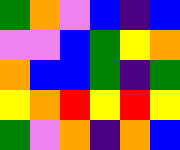[["green", "orange", "violet", "blue", "indigo", "blue"], ["violet", "violet", "blue", "green", "yellow", "orange"], ["orange", "blue", "blue", "green", "indigo", "green"], ["yellow", "orange", "red", "yellow", "red", "yellow"], ["green", "violet", "orange", "indigo", "orange", "blue"]]